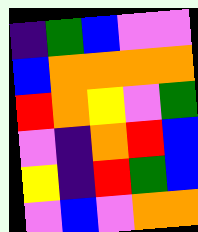[["indigo", "green", "blue", "violet", "violet"], ["blue", "orange", "orange", "orange", "orange"], ["red", "orange", "yellow", "violet", "green"], ["violet", "indigo", "orange", "red", "blue"], ["yellow", "indigo", "red", "green", "blue"], ["violet", "blue", "violet", "orange", "orange"]]